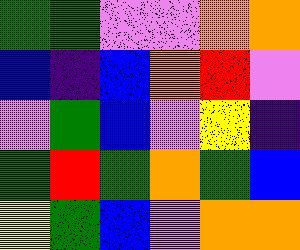[["green", "green", "violet", "violet", "orange", "orange"], ["blue", "indigo", "blue", "orange", "red", "violet"], ["violet", "green", "blue", "violet", "yellow", "indigo"], ["green", "red", "green", "orange", "green", "blue"], ["yellow", "green", "blue", "violet", "orange", "orange"]]